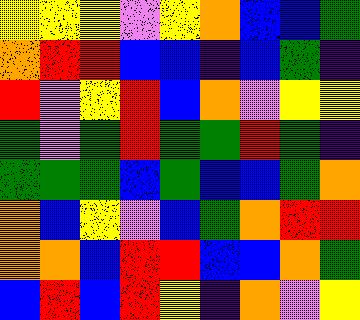[["yellow", "yellow", "yellow", "violet", "yellow", "orange", "blue", "blue", "green"], ["orange", "red", "red", "blue", "blue", "indigo", "blue", "green", "indigo"], ["red", "violet", "yellow", "red", "blue", "orange", "violet", "yellow", "yellow"], ["green", "violet", "green", "red", "green", "green", "red", "green", "indigo"], ["green", "green", "green", "blue", "green", "blue", "blue", "green", "orange"], ["orange", "blue", "yellow", "violet", "blue", "green", "orange", "red", "red"], ["orange", "orange", "blue", "red", "red", "blue", "blue", "orange", "green"], ["blue", "red", "blue", "red", "yellow", "indigo", "orange", "violet", "yellow"]]